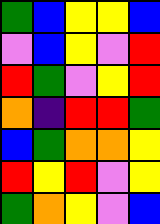[["green", "blue", "yellow", "yellow", "blue"], ["violet", "blue", "yellow", "violet", "red"], ["red", "green", "violet", "yellow", "red"], ["orange", "indigo", "red", "red", "green"], ["blue", "green", "orange", "orange", "yellow"], ["red", "yellow", "red", "violet", "yellow"], ["green", "orange", "yellow", "violet", "blue"]]